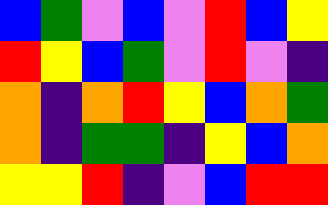[["blue", "green", "violet", "blue", "violet", "red", "blue", "yellow"], ["red", "yellow", "blue", "green", "violet", "red", "violet", "indigo"], ["orange", "indigo", "orange", "red", "yellow", "blue", "orange", "green"], ["orange", "indigo", "green", "green", "indigo", "yellow", "blue", "orange"], ["yellow", "yellow", "red", "indigo", "violet", "blue", "red", "red"]]